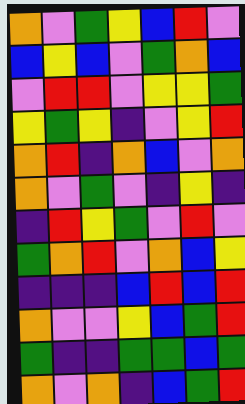[["orange", "violet", "green", "yellow", "blue", "red", "violet"], ["blue", "yellow", "blue", "violet", "green", "orange", "blue"], ["violet", "red", "red", "violet", "yellow", "yellow", "green"], ["yellow", "green", "yellow", "indigo", "violet", "yellow", "red"], ["orange", "red", "indigo", "orange", "blue", "violet", "orange"], ["orange", "violet", "green", "violet", "indigo", "yellow", "indigo"], ["indigo", "red", "yellow", "green", "violet", "red", "violet"], ["green", "orange", "red", "violet", "orange", "blue", "yellow"], ["indigo", "indigo", "indigo", "blue", "red", "blue", "red"], ["orange", "violet", "violet", "yellow", "blue", "green", "red"], ["green", "indigo", "indigo", "green", "green", "blue", "green"], ["orange", "violet", "orange", "indigo", "blue", "green", "red"]]